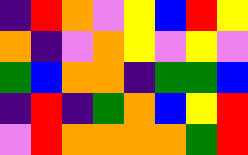[["indigo", "red", "orange", "violet", "yellow", "blue", "red", "yellow"], ["orange", "indigo", "violet", "orange", "yellow", "violet", "yellow", "violet"], ["green", "blue", "orange", "orange", "indigo", "green", "green", "blue"], ["indigo", "red", "indigo", "green", "orange", "blue", "yellow", "red"], ["violet", "red", "orange", "orange", "orange", "orange", "green", "red"]]